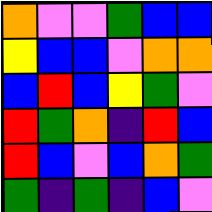[["orange", "violet", "violet", "green", "blue", "blue"], ["yellow", "blue", "blue", "violet", "orange", "orange"], ["blue", "red", "blue", "yellow", "green", "violet"], ["red", "green", "orange", "indigo", "red", "blue"], ["red", "blue", "violet", "blue", "orange", "green"], ["green", "indigo", "green", "indigo", "blue", "violet"]]